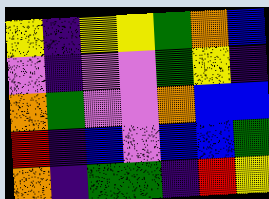[["yellow", "indigo", "yellow", "yellow", "green", "orange", "blue"], ["violet", "indigo", "violet", "violet", "green", "yellow", "indigo"], ["orange", "green", "violet", "violet", "orange", "blue", "blue"], ["red", "indigo", "blue", "violet", "blue", "blue", "green"], ["orange", "indigo", "green", "green", "indigo", "red", "yellow"]]